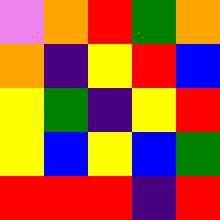[["violet", "orange", "red", "green", "orange"], ["orange", "indigo", "yellow", "red", "blue"], ["yellow", "green", "indigo", "yellow", "red"], ["yellow", "blue", "yellow", "blue", "green"], ["red", "red", "red", "indigo", "red"]]